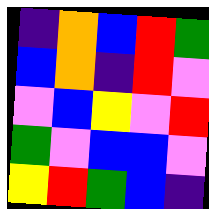[["indigo", "orange", "blue", "red", "green"], ["blue", "orange", "indigo", "red", "violet"], ["violet", "blue", "yellow", "violet", "red"], ["green", "violet", "blue", "blue", "violet"], ["yellow", "red", "green", "blue", "indigo"]]